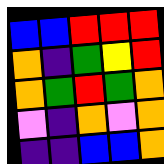[["blue", "blue", "red", "red", "red"], ["orange", "indigo", "green", "yellow", "red"], ["orange", "green", "red", "green", "orange"], ["violet", "indigo", "orange", "violet", "orange"], ["indigo", "indigo", "blue", "blue", "orange"]]